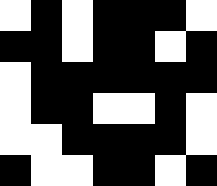[["white", "black", "white", "black", "black", "black", "white"], ["black", "black", "white", "black", "black", "white", "black"], ["white", "black", "black", "black", "black", "black", "black"], ["white", "black", "black", "white", "white", "black", "white"], ["white", "white", "black", "black", "black", "black", "white"], ["black", "white", "white", "black", "black", "white", "black"]]